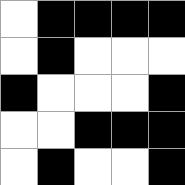[["white", "black", "black", "black", "black"], ["white", "black", "white", "white", "white"], ["black", "white", "white", "white", "black"], ["white", "white", "black", "black", "black"], ["white", "black", "white", "white", "black"]]